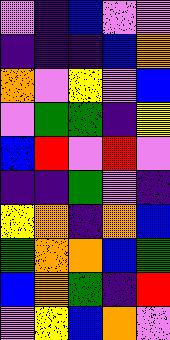[["violet", "indigo", "blue", "violet", "violet"], ["indigo", "indigo", "indigo", "blue", "orange"], ["orange", "violet", "yellow", "violet", "blue"], ["violet", "green", "green", "indigo", "yellow"], ["blue", "red", "violet", "red", "violet"], ["indigo", "indigo", "green", "violet", "indigo"], ["yellow", "orange", "indigo", "orange", "blue"], ["green", "orange", "orange", "blue", "green"], ["blue", "orange", "green", "indigo", "red"], ["violet", "yellow", "blue", "orange", "violet"]]